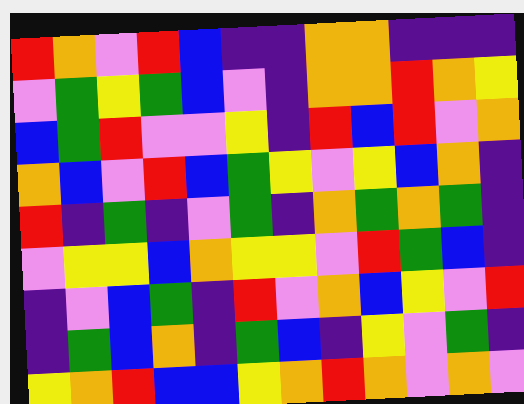[["red", "orange", "violet", "red", "blue", "indigo", "indigo", "orange", "orange", "indigo", "indigo", "indigo"], ["violet", "green", "yellow", "green", "blue", "violet", "indigo", "orange", "orange", "red", "orange", "yellow"], ["blue", "green", "red", "violet", "violet", "yellow", "indigo", "red", "blue", "red", "violet", "orange"], ["orange", "blue", "violet", "red", "blue", "green", "yellow", "violet", "yellow", "blue", "orange", "indigo"], ["red", "indigo", "green", "indigo", "violet", "green", "indigo", "orange", "green", "orange", "green", "indigo"], ["violet", "yellow", "yellow", "blue", "orange", "yellow", "yellow", "violet", "red", "green", "blue", "indigo"], ["indigo", "violet", "blue", "green", "indigo", "red", "violet", "orange", "blue", "yellow", "violet", "red"], ["indigo", "green", "blue", "orange", "indigo", "green", "blue", "indigo", "yellow", "violet", "green", "indigo"], ["yellow", "orange", "red", "blue", "blue", "yellow", "orange", "red", "orange", "violet", "orange", "violet"]]